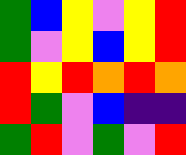[["green", "blue", "yellow", "violet", "yellow", "red"], ["green", "violet", "yellow", "blue", "yellow", "red"], ["red", "yellow", "red", "orange", "red", "orange"], ["red", "green", "violet", "blue", "indigo", "indigo"], ["green", "red", "violet", "green", "violet", "red"]]